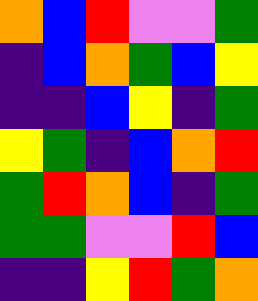[["orange", "blue", "red", "violet", "violet", "green"], ["indigo", "blue", "orange", "green", "blue", "yellow"], ["indigo", "indigo", "blue", "yellow", "indigo", "green"], ["yellow", "green", "indigo", "blue", "orange", "red"], ["green", "red", "orange", "blue", "indigo", "green"], ["green", "green", "violet", "violet", "red", "blue"], ["indigo", "indigo", "yellow", "red", "green", "orange"]]